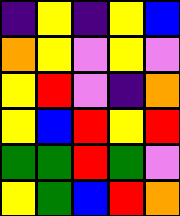[["indigo", "yellow", "indigo", "yellow", "blue"], ["orange", "yellow", "violet", "yellow", "violet"], ["yellow", "red", "violet", "indigo", "orange"], ["yellow", "blue", "red", "yellow", "red"], ["green", "green", "red", "green", "violet"], ["yellow", "green", "blue", "red", "orange"]]